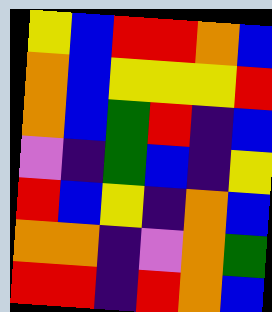[["yellow", "blue", "red", "red", "orange", "blue"], ["orange", "blue", "yellow", "yellow", "yellow", "red"], ["orange", "blue", "green", "red", "indigo", "blue"], ["violet", "indigo", "green", "blue", "indigo", "yellow"], ["red", "blue", "yellow", "indigo", "orange", "blue"], ["orange", "orange", "indigo", "violet", "orange", "green"], ["red", "red", "indigo", "red", "orange", "blue"]]